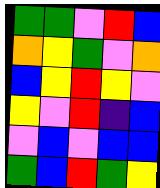[["green", "green", "violet", "red", "blue"], ["orange", "yellow", "green", "violet", "orange"], ["blue", "yellow", "red", "yellow", "violet"], ["yellow", "violet", "red", "indigo", "blue"], ["violet", "blue", "violet", "blue", "blue"], ["green", "blue", "red", "green", "yellow"]]